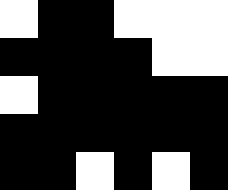[["white", "black", "black", "white", "white", "white"], ["black", "black", "black", "black", "white", "white"], ["white", "black", "black", "black", "black", "black"], ["black", "black", "black", "black", "black", "black"], ["black", "black", "white", "black", "white", "black"]]